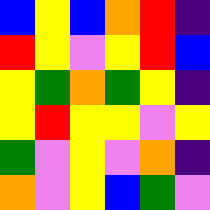[["blue", "yellow", "blue", "orange", "red", "indigo"], ["red", "yellow", "violet", "yellow", "red", "blue"], ["yellow", "green", "orange", "green", "yellow", "indigo"], ["yellow", "red", "yellow", "yellow", "violet", "yellow"], ["green", "violet", "yellow", "violet", "orange", "indigo"], ["orange", "violet", "yellow", "blue", "green", "violet"]]